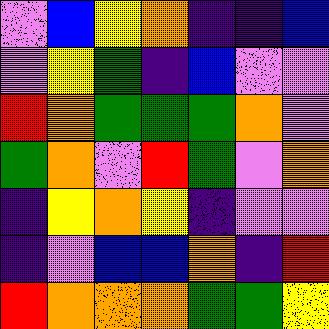[["violet", "blue", "yellow", "orange", "indigo", "indigo", "blue"], ["violet", "yellow", "green", "indigo", "blue", "violet", "violet"], ["red", "orange", "green", "green", "green", "orange", "violet"], ["green", "orange", "violet", "red", "green", "violet", "orange"], ["indigo", "yellow", "orange", "yellow", "indigo", "violet", "violet"], ["indigo", "violet", "blue", "blue", "orange", "indigo", "red"], ["red", "orange", "orange", "orange", "green", "green", "yellow"]]